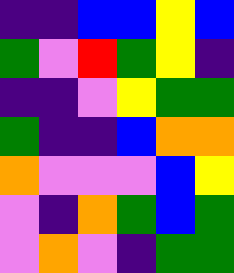[["indigo", "indigo", "blue", "blue", "yellow", "blue"], ["green", "violet", "red", "green", "yellow", "indigo"], ["indigo", "indigo", "violet", "yellow", "green", "green"], ["green", "indigo", "indigo", "blue", "orange", "orange"], ["orange", "violet", "violet", "violet", "blue", "yellow"], ["violet", "indigo", "orange", "green", "blue", "green"], ["violet", "orange", "violet", "indigo", "green", "green"]]